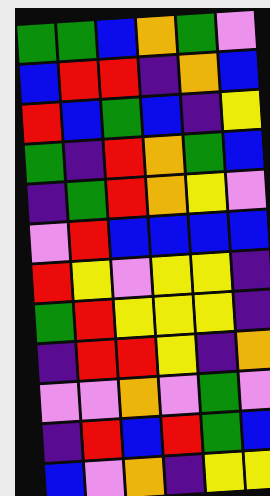[["green", "green", "blue", "orange", "green", "violet"], ["blue", "red", "red", "indigo", "orange", "blue"], ["red", "blue", "green", "blue", "indigo", "yellow"], ["green", "indigo", "red", "orange", "green", "blue"], ["indigo", "green", "red", "orange", "yellow", "violet"], ["violet", "red", "blue", "blue", "blue", "blue"], ["red", "yellow", "violet", "yellow", "yellow", "indigo"], ["green", "red", "yellow", "yellow", "yellow", "indigo"], ["indigo", "red", "red", "yellow", "indigo", "orange"], ["violet", "violet", "orange", "violet", "green", "violet"], ["indigo", "red", "blue", "red", "green", "blue"], ["blue", "violet", "orange", "indigo", "yellow", "yellow"]]